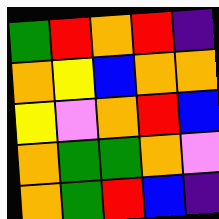[["green", "red", "orange", "red", "indigo"], ["orange", "yellow", "blue", "orange", "orange"], ["yellow", "violet", "orange", "red", "blue"], ["orange", "green", "green", "orange", "violet"], ["orange", "green", "red", "blue", "indigo"]]